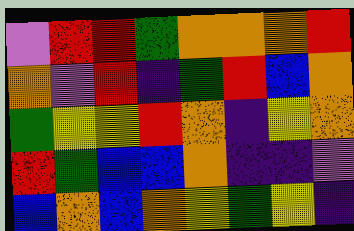[["violet", "red", "red", "green", "orange", "orange", "orange", "red"], ["orange", "violet", "red", "indigo", "green", "red", "blue", "orange"], ["green", "yellow", "yellow", "red", "orange", "indigo", "yellow", "orange"], ["red", "green", "blue", "blue", "orange", "indigo", "indigo", "violet"], ["blue", "orange", "blue", "orange", "yellow", "green", "yellow", "indigo"]]